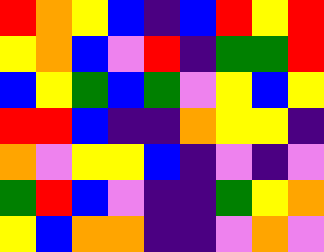[["red", "orange", "yellow", "blue", "indigo", "blue", "red", "yellow", "red"], ["yellow", "orange", "blue", "violet", "red", "indigo", "green", "green", "red"], ["blue", "yellow", "green", "blue", "green", "violet", "yellow", "blue", "yellow"], ["red", "red", "blue", "indigo", "indigo", "orange", "yellow", "yellow", "indigo"], ["orange", "violet", "yellow", "yellow", "blue", "indigo", "violet", "indigo", "violet"], ["green", "red", "blue", "violet", "indigo", "indigo", "green", "yellow", "orange"], ["yellow", "blue", "orange", "orange", "indigo", "indigo", "violet", "orange", "violet"]]